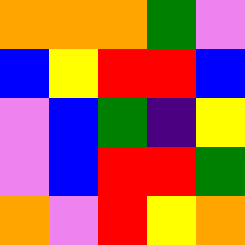[["orange", "orange", "orange", "green", "violet"], ["blue", "yellow", "red", "red", "blue"], ["violet", "blue", "green", "indigo", "yellow"], ["violet", "blue", "red", "red", "green"], ["orange", "violet", "red", "yellow", "orange"]]